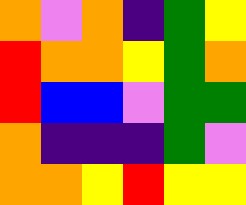[["orange", "violet", "orange", "indigo", "green", "yellow"], ["red", "orange", "orange", "yellow", "green", "orange"], ["red", "blue", "blue", "violet", "green", "green"], ["orange", "indigo", "indigo", "indigo", "green", "violet"], ["orange", "orange", "yellow", "red", "yellow", "yellow"]]